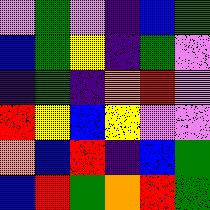[["violet", "green", "violet", "indigo", "blue", "green"], ["blue", "green", "yellow", "indigo", "green", "violet"], ["indigo", "green", "indigo", "orange", "red", "violet"], ["red", "yellow", "blue", "yellow", "violet", "violet"], ["orange", "blue", "red", "indigo", "blue", "green"], ["blue", "red", "green", "orange", "red", "green"]]